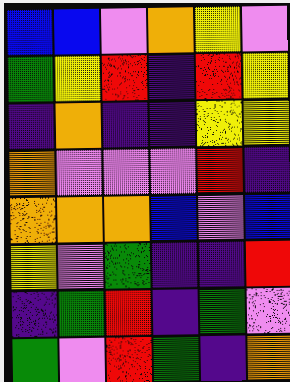[["blue", "blue", "violet", "orange", "yellow", "violet"], ["green", "yellow", "red", "indigo", "red", "yellow"], ["indigo", "orange", "indigo", "indigo", "yellow", "yellow"], ["orange", "violet", "violet", "violet", "red", "indigo"], ["orange", "orange", "orange", "blue", "violet", "blue"], ["yellow", "violet", "green", "indigo", "indigo", "red"], ["indigo", "green", "red", "indigo", "green", "violet"], ["green", "violet", "red", "green", "indigo", "orange"]]